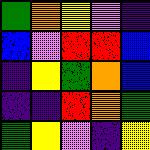[["green", "orange", "yellow", "violet", "indigo"], ["blue", "violet", "red", "red", "blue"], ["indigo", "yellow", "green", "orange", "blue"], ["indigo", "indigo", "red", "orange", "green"], ["green", "yellow", "violet", "indigo", "yellow"]]